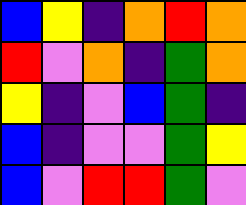[["blue", "yellow", "indigo", "orange", "red", "orange"], ["red", "violet", "orange", "indigo", "green", "orange"], ["yellow", "indigo", "violet", "blue", "green", "indigo"], ["blue", "indigo", "violet", "violet", "green", "yellow"], ["blue", "violet", "red", "red", "green", "violet"]]